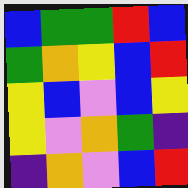[["blue", "green", "green", "red", "blue"], ["green", "orange", "yellow", "blue", "red"], ["yellow", "blue", "violet", "blue", "yellow"], ["yellow", "violet", "orange", "green", "indigo"], ["indigo", "orange", "violet", "blue", "red"]]